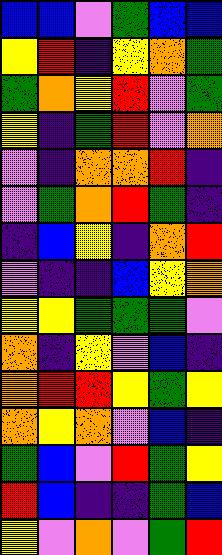[["blue", "blue", "violet", "green", "blue", "blue"], ["yellow", "red", "indigo", "yellow", "orange", "green"], ["green", "orange", "yellow", "red", "violet", "green"], ["yellow", "indigo", "green", "red", "violet", "orange"], ["violet", "indigo", "orange", "orange", "red", "indigo"], ["violet", "green", "orange", "red", "green", "indigo"], ["indigo", "blue", "yellow", "indigo", "orange", "red"], ["violet", "indigo", "indigo", "blue", "yellow", "orange"], ["yellow", "yellow", "green", "green", "green", "violet"], ["orange", "indigo", "yellow", "violet", "blue", "indigo"], ["orange", "red", "red", "yellow", "green", "yellow"], ["orange", "yellow", "orange", "violet", "blue", "indigo"], ["green", "blue", "violet", "red", "green", "yellow"], ["red", "blue", "indigo", "indigo", "green", "blue"], ["yellow", "violet", "orange", "violet", "green", "red"]]